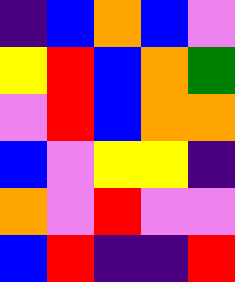[["indigo", "blue", "orange", "blue", "violet"], ["yellow", "red", "blue", "orange", "green"], ["violet", "red", "blue", "orange", "orange"], ["blue", "violet", "yellow", "yellow", "indigo"], ["orange", "violet", "red", "violet", "violet"], ["blue", "red", "indigo", "indigo", "red"]]